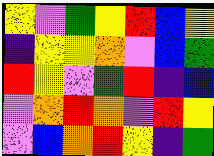[["yellow", "violet", "green", "yellow", "red", "blue", "yellow"], ["indigo", "yellow", "yellow", "orange", "violet", "blue", "green"], ["red", "yellow", "violet", "green", "red", "indigo", "blue"], ["violet", "orange", "red", "orange", "violet", "red", "yellow"], ["violet", "blue", "orange", "red", "yellow", "indigo", "green"]]